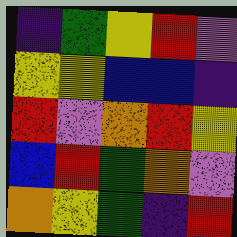[["indigo", "green", "yellow", "red", "violet"], ["yellow", "yellow", "blue", "blue", "indigo"], ["red", "violet", "orange", "red", "yellow"], ["blue", "red", "green", "orange", "violet"], ["orange", "yellow", "green", "indigo", "red"]]